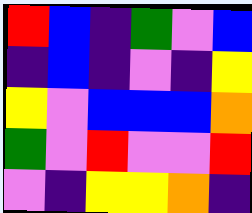[["red", "blue", "indigo", "green", "violet", "blue"], ["indigo", "blue", "indigo", "violet", "indigo", "yellow"], ["yellow", "violet", "blue", "blue", "blue", "orange"], ["green", "violet", "red", "violet", "violet", "red"], ["violet", "indigo", "yellow", "yellow", "orange", "indigo"]]